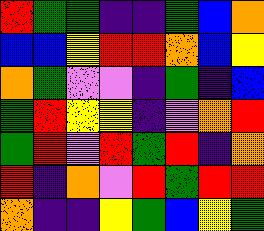[["red", "green", "green", "indigo", "indigo", "green", "blue", "orange"], ["blue", "blue", "yellow", "red", "red", "orange", "blue", "yellow"], ["orange", "green", "violet", "violet", "indigo", "green", "indigo", "blue"], ["green", "red", "yellow", "yellow", "indigo", "violet", "orange", "red"], ["green", "red", "violet", "red", "green", "red", "indigo", "orange"], ["red", "indigo", "orange", "violet", "red", "green", "red", "red"], ["orange", "indigo", "indigo", "yellow", "green", "blue", "yellow", "green"]]